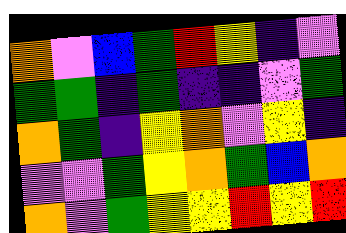[["orange", "violet", "blue", "green", "red", "yellow", "indigo", "violet"], ["green", "green", "indigo", "green", "indigo", "indigo", "violet", "green"], ["orange", "green", "indigo", "yellow", "orange", "violet", "yellow", "indigo"], ["violet", "violet", "green", "yellow", "orange", "green", "blue", "orange"], ["orange", "violet", "green", "yellow", "yellow", "red", "yellow", "red"]]